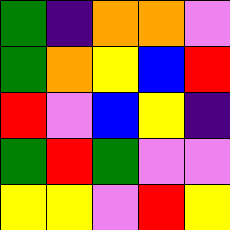[["green", "indigo", "orange", "orange", "violet"], ["green", "orange", "yellow", "blue", "red"], ["red", "violet", "blue", "yellow", "indigo"], ["green", "red", "green", "violet", "violet"], ["yellow", "yellow", "violet", "red", "yellow"]]